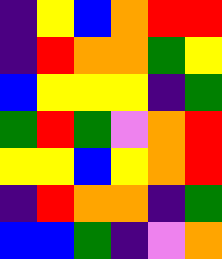[["indigo", "yellow", "blue", "orange", "red", "red"], ["indigo", "red", "orange", "orange", "green", "yellow"], ["blue", "yellow", "yellow", "yellow", "indigo", "green"], ["green", "red", "green", "violet", "orange", "red"], ["yellow", "yellow", "blue", "yellow", "orange", "red"], ["indigo", "red", "orange", "orange", "indigo", "green"], ["blue", "blue", "green", "indigo", "violet", "orange"]]